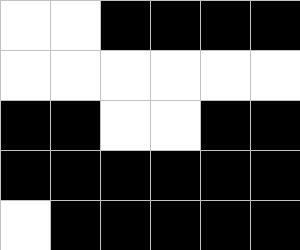[["white", "white", "black", "black", "black", "black"], ["white", "white", "white", "white", "white", "white"], ["black", "black", "white", "white", "black", "black"], ["black", "black", "black", "black", "black", "black"], ["white", "black", "black", "black", "black", "black"]]